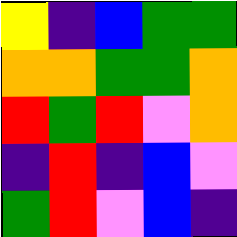[["yellow", "indigo", "blue", "green", "green"], ["orange", "orange", "green", "green", "orange"], ["red", "green", "red", "violet", "orange"], ["indigo", "red", "indigo", "blue", "violet"], ["green", "red", "violet", "blue", "indigo"]]